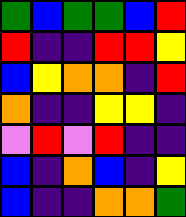[["green", "blue", "green", "green", "blue", "red"], ["red", "indigo", "indigo", "red", "red", "yellow"], ["blue", "yellow", "orange", "orange", "indigo", "red"], ["orange", "indigo", "indigo", "yellow", "yellow", "indigo"], ["violet", "red", "violet", "red", "indigo", "indigo"], ["blue", "indigo", "orange", "blue", "indigo", "yellow"], ["blue", "indigo", "indigo", "orange", "orange", "green"]]